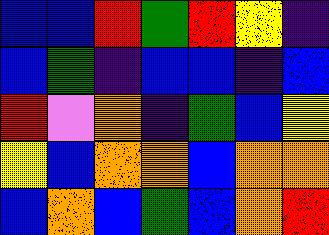[["blue", "blue", "red", "green", "red", "yellow", "indigo"], ["blue", "green", "indigo", "blue", "blue", "indigo", "blue"], ["red", "violet", "orange", "indigo", "green", "blue", "yellow"], ["yellow", "blue", "orange", "orange", "blue", "orange", "orange"], ["blue", "orange", "blue", "green", "blue", "orange", "red"]]